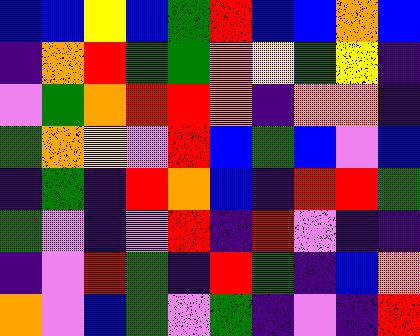[["blue", "blue", "yellow", "blue", "green", "red", "blue", "blue", "orange", "blue"], ["indigo", "orange", "red", "green", "green", "orange", "yellow", "green", "yellow", "indigo"], ["violet", "green", "orange", "red", "red", "orange", "indigo", "orange", "orange", "indigo"], ["green", "orange", "yellow", "violet", "red", "blue", "green", "blue", "violet", "blue"], ["indigo", "green", "indigo", "red", "orange", "blue", "indigo", "red", "red", "green"], ["green", "violet", "indigo", "violet", "red", "indigo", "red", "violet", "indigo", "indigo"], ["indigo", "violet", "red", "green", "indigo", "red", "green", "indigo", "blue", "orange"], ["orange", "violet", "blue", "green", "violet", "green", "indigo", "violet", "indigo", "red"]]